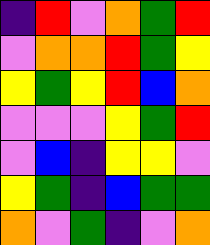[["indigo", "red", "violet", "orange", "green", "red"], ["violet", "orange", "orange", "red", "green", "yellow"], ["yellow", "green", "yellow", "red", "blue", "orange"], ["violet", "violet", "violet", "yellow", "green", "red"], ["violet", "blue", "indigo", "yellow", "yellow", "violet"], ["yellow", "green", "indigo", "blue", "green", "green"], ["orange", "violet", "green", "indigo", "violet", "orange"]]